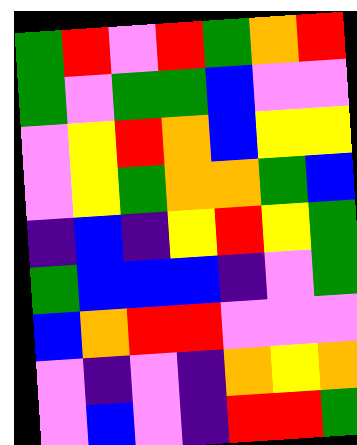[["green", "red", "violet", "red", "green", "orange", "red"], ["green", "violet", "green", "green", "blue", "violet", "violet"], ["violet", "yellow", "red", "orange", "blue", "yellow", "yellow"], ["violet", "yellow", "green", "orange", "orange", "green", "blue"], ["indigo", "blue", "indigo", "yellow", "red", "yellow", "green"], ["green", "blue", "blue", "blue", "indigo", "violet", "green"], ["blue", "orange", "red", "red", "violet", "violet", "violet"], ["violet", "indigo", "violet", "indigo", "orange", "yellow", "orange"], ["violet", "blue", "violet", "indigo", "red", "red", "green"]]